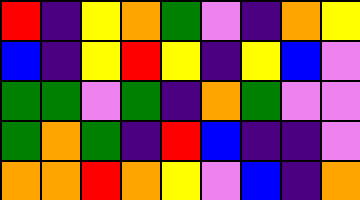[["red", "indigo", "yellow", "orange", "green", "violet", "indigo", "orange", "yellow"], ["blue", "indigo", "yellow", "red", "yellow", "indigo", "yellow", "blue", "violet"], ["green", "green", "violet", "green", "indigo", "orange", "green", "violet", "violet"], ["green", "orange", "green", "indigo", "red", "blue", "indigo", "indigo", "violet"], ["orange", "orange", "red", "orange", "yellow", "violet", "blue", "indigo", "orange"]]